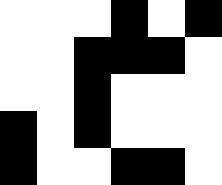[["white", "white", "white", "black", "white", "black"], ["white", "white", "black", "black", "black", "white"], ["white", "white", "black", "white", "white", "white"], ["black", "white", "black", "white", "white", "white"], ["black", "white", "white", "black", "black", "white"]]